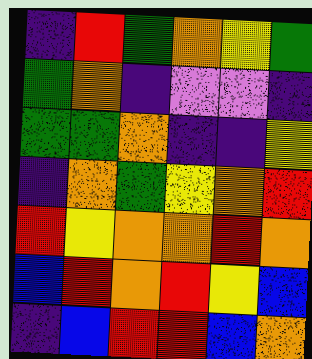[["indigo", "red", "green", "orange", "yellow", "green"], ["green", "orange", "indigo", "violet", "violet", "indigo"], ["green", "green", "orange", "indigo", "indigo", "yellow"], ["indigo", "orange", "green", "yellow", "orange", "red"], ["red", "yellow", "orange", "orange", "red", "orange"], ["blue", "red", "orange", "red", "yellow", "blue"], ["indigo", "blue", "red", "red", "blue", "orange"]]